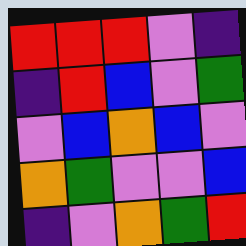[["red", "red", "red", "violet", "indigo"], ["indigo", "red", "blue", "violet", "green"], ["violet", "blue", "orange", "blue", "violet"], ["orange", "green", "violet", "violet", "blue"], ["indigo", "violet", "orange", "green", "red"]]